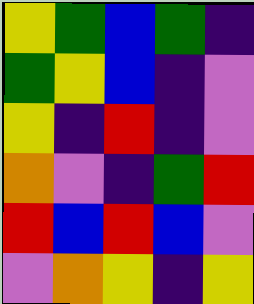[["yellow", "green", "blue", "green", "indigo"], ["green", "yellow", "blue", "indigo", "violet"], ["yellow", "indigo", "red", "indigo", "violet"], ["orange", "violet", "indigo", "green", "red"], ["red", "blue", "red", "blue", "violet"], ["violet", "orange", "yellow", "indigo", "yellow"]]